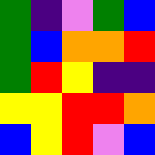[["green", "indigo", "violet", "green", "blue"], ["green", "blue", "orange", "orange", "red"], ["green", "red", "yellow", "indigo", "indigo"], ["yellow", "yellow", "red", "red", "orange"], ["blue", "yellow", "red", "violet", "blue"]]